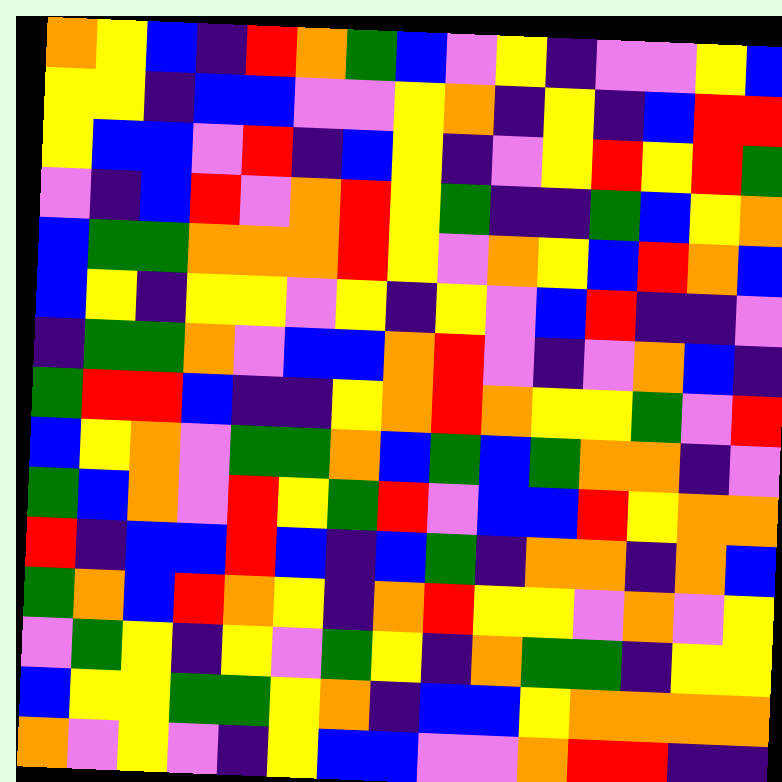[["orange", "yellow", "blue", "indigo", "red", "orange", "green", "blue", "violet", "yellow", "indigo", "violet", "violet", "yellow", "blue"], ["yellow", "yellow", "indigo", "blue", "blue", "violet", "violet", "yellow", "orange", "indigo", "yellow", "indigo", "blue", "red", "red"], ["yellow", "blue", "blue", "violet", "red", "indigo", "blue", "yellow", "indigo", "violet", "yellow", "red", "yellow", "red", "green"], ["violet", "indigo", "blue", "red", "violet", "orange", "red", "yellow", "green", "indigo", "indigo", "green", "blue", "yellow", "orange"], ["blue", "green", "green", "orange", "orange", "orange", "red", "yellow", "violet", "orange", "yellow", "blue", "red", "orange", "blue"], ["blue", "yellow", "indigo", "yellow", "yellow", "violet", "yellow", "indigo", "yellow", "violet", "blue", "red", "indigo", "indigo", "violet"], ["indigo", "green", "green", "orange", "violet", "blue", "blue", "orange", "red", "violet", "indigo", "violet", "orange", "blue", "indigo"], ["green", "red", "red", "blue", "indigo", "indigo", "yellow", "orange", "red", "orange", "yellow", "yellow", "green", "violet", "red"], ["blue", "yellow", "orange", "violet", "green", "green", "orange", "blue", "green", "blue", "green", "orange", "orange", "indigo", "violet"], ["green", "blue", "orange", "violet", "red", "yellow", "green", "red", "violet", "blue", "blue", "red", "yellow", "orange", "orange"], ["red", "indigo", "blue", "blue", "red", "blue", "indigo", "blue", "green", "indigo", "orange", "orange", "indigo", "orange", "blue"], ["green", "orange", "blue", "red", "orange", "yellow", "indigo", "orange", "red", "yellow", "yellow", "violet", "orange", "violet", "yellow"], ["violet", "green", "yellow", "indigo", "yellow", "violet", "green", "yellow", "indigo", "orange", "green", "green", "indigo", "yellow", "yellow"], ["blue", "yellow", "yellow", "green", "green", "yellow", "orange", "indigo", "blue", "blue", "yellow", "orange", "orange", "orange", "orange"], ["orange", "violet", "yellow", "violet", "indigo", "yellow", "blue", "blue", "violet", "violet", "orange", "red", "red", "indigo", "indigo"]]